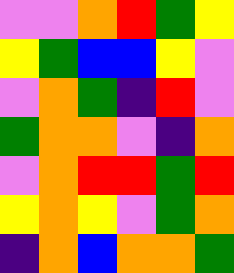[["violet", "violet", "orange", "red", "green", "yellow"], ["yellow", "green", "blue", "blue", "yellow", "violet"], ["violet", "orange", "green", "indigo", "red", "violet"], ["green", "orange", "orange", "violet", "indigo", "orange"], ["violet", "orange", "red", "red", "green", "red"], ["yellow", "orange", "yellow", "violet", "green", "orange"], ["indigo", "orange", "blue", "orange", "orange", "green"]]